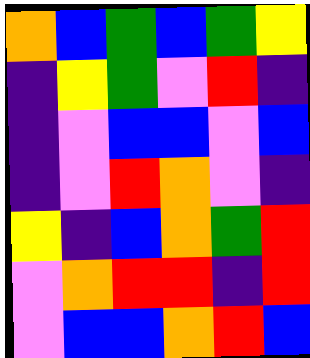[["orange", "blue", "green", "blue", "green", "yellow"], ["indigo", "yellow", "green", "violet", "red", "indigo"], ["indigo", "violet", "blue", "blue", "violet", "blue"], ["indigo", "violet", "red", "orange", "violet", "indigo"], ["yellow", "indigo", "blue", "orange", "green", "red"], ["violet", "orange", "red", "red", "indigo", "red"], ["violet", "blue", "blue", "orange", "red", "blue"]]